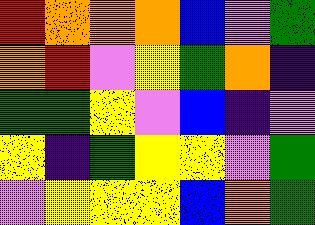[["red", "orange", "orange", "orange", "blue", "violet", "green"], ["orange", "red", "violet", "yellow", "green", "orange", "indigo"], ["green", "green", "yellow", "violet", "blue", "indigo", "violet"], ["yellow", "indigo", "green", "yellow", "yellow", "violet", "green"], ["violet", "yellow", "yellow", "yellow", "blue", "orange", "green"]]